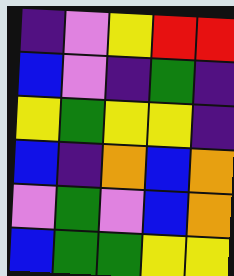[["indigo", "violet", "yellow", "red", "red"], ["blue", "violet", "indigo", "green", "indigo"], ["yellow", "green", "yellow", "yellow", "indigo"], ["blue", "indigo", "orange", "blue", "orange"], ["violet", "green", "violet", "blue", "orange"], ["blue", "green", "green", "yellow", "yellow"]]